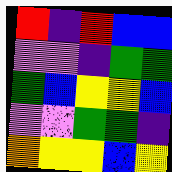[["red", "indigo", "red", "blue", "blue"], ["violet", "violet", "indigo", "green", "green"], ["green", "blue", "yellow", "yellow", "blue"], ["violet", "violet", "green", "green", "indigo"], ["orange", "yellow", "yellow", "blue", "yellow"]]